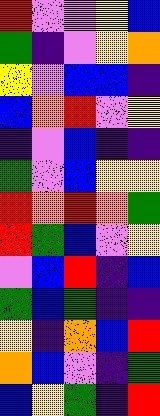[["red", "violet", "violet", "yellow", "blue"], ["green", "indigo", "violet", "yellow", "orange"], ["yellow", "violet", "blue", "blue", "indigo"], ["blue", "orange", "red", "violet", "yellow"], ["indigo", "violet", "blue", "indigo", "indigo"], ["green", "violet", "blue", "yellow", "yellow"], ["red", "orange", "red", "orange", "green"], ["red", "green", "blue", "violet", "yellow"], ["violet", "blue", "red", "indigo", "blue"], ["green", "blue", "green", "indigo", "indigo"], ["yellow", "indigo", "orange", "blue", "red"], ["orange", "blue", "violet", "indigo", "green"], ["blue", "yellow", "green", "indigo", "red"]]